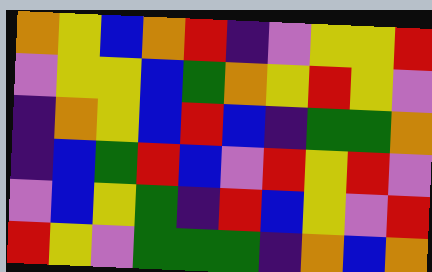[["orange", "yellow", "blue", "orange", "red", "indigo", "violet", "yellow", "yellow", "red"], ["violet", "yellow", "yellow", "blue", "green", "orange", "yellow", "red", "yellow", "violet"], ["indigo", "orange", "yellow", "blue", "red", "blue", "indigo", "green", "green", "orange"], ["indigo", "blue", "green", "red", "blue", "violet", "red", "yellow", "red", "violet"], ["violet", "blue", "yellow", "green", "indigo", "red", "blue", "yellow", "violet", "red"], ["red", "yellow", "violet", "green", "green", "green", "indigo", "orange", "blue", "orange"]]